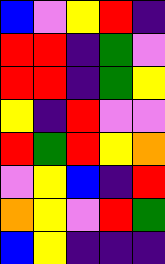[["blue", "violet", "yellow", "red", "indigo"], ["red", "red", "indigo", "green", "violet"], ["red", "red", "indigo", "green", "yellow"], ["yellow", "indigo", "red", "violet", "violet"], ["red", "green", "red", "yellow", "orange"], ["violet", "yellow", "blue", "indigo", "red"], ["orange", "yellow", "violet", "red", "green"], ["blue", "yellow", "indigo", "indigo", "indigo"]]